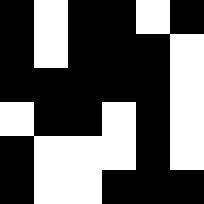[["black", "white", "black", "black", "white", "black"], ["black", "white", "black", "black", "black", "white"], ["black", "black", "black", "black", "black", "white"], ["white", "black", "black", "white", "black", "white"], ["black", "white", "white", "white", "black", "white"], ["black", "white", "white", "black", "black", "black"]]